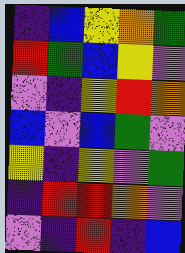[["indigo", "blue", "yellow", "orange", "green"], ["red", "green", "blue", "yellow", "violet"], ["violet", "indigo", "yellow", "red", "orange"], ["blue", "violet", "blue", "green", "violet"], ["yellow", "indigo", "yellow", "violet", "green"], ["indigo", "red", "red", "orange", "violet"], ["violet", "indigo", "red", "indigo", "blue"]]